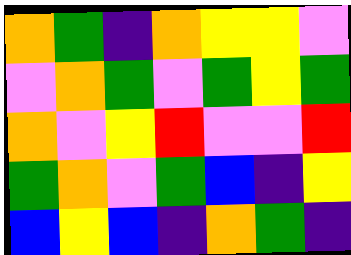[["orange", "green", "indigo", "orange", "yellow", "yellow", "violet"], ["violet", "orange", "green", "violet", "green", "yellow", "green"], ["orange", "violet", "yellow", "red", "violet", "violet", "red"], ["green", "orange", "violet", "green", "blue", "indigo", "yellow"], ["blue", "yellow", "blue", "indigo", "orange", "green", "indigo"]]